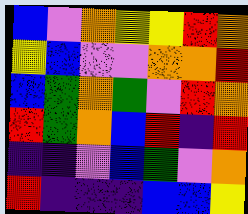[["blue", "violet", "orange", "yellow", "yellow", "red", "orange"], ["yellow", "blue", "violet", "violet", "orange", "orange", "red"], ["blue", "green", "orange", "green", "violet", "red", "orange"], ["red", "green", "orange", "blue", "red", "indigo", "red"], ["indigo", "indigo", "violet", "blue", "green", "violet", "orange"], ["red", "indigo", "indigo", "indigo", "blue", "blue", "yellow"]]